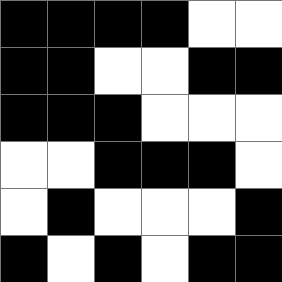[["black", "black", "black", "black", "white", "white"], ["black", "black", "white", "white", "black", "black"], ["black", "black", "black", "white", "white", "white"], ["white", "white", "black", "black", "black", "white"], ["white", "black", "white", "white", "white", "black"], ["black", "white", "black", "white", "black", "black"]]